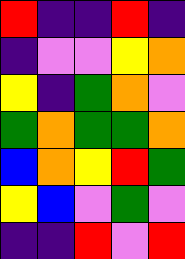[["red", "indigo", "indigo", "red", "indigo"], ["indigo", "violet", "violet", "yellow", "orange"], ["yellow", "indigo", "green", "orange", "violet"], ["green", "orange", "green", "green", "orange"], ["blue", "orange", "yellow", "red", "green"], ["yellow", "blue", "violet", "green", "violet"], ["indigo", "indigo", "red", "violet", "red"]]